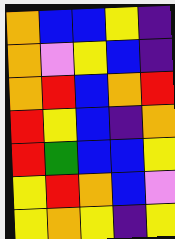[["orange", "blue", "blue", "yellow", "indigo"], ["orange", "violet", "yellow", "blue", "indigo"], ["orange", "red", "blue", "orange", "red"], ["red", "yellow", "blue", "indigo", "orange"], ["red", "green", "blue", "blue", "yellow"], ["yellow", "red", "orange", "blue", "violet"], ["yellow", "orange", "yellow", "indigo", "yellow"]]